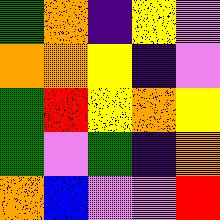[["green", "orange", "indigo", "yellow", "violet"], ["orange", "orange", "yellow", "indigo", "violet"], ["green", "red", "yellow", "orange", "yellow"], ["green", "violet", "green", "indigo", "orange"], ["orange", "blue", "violet", "violet", "red"]]